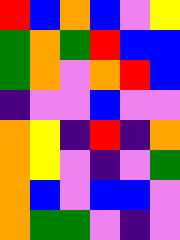[["red", "blue", "orange", "blue", "violet", "yellow"], ["green", "orange", "green", "red", "blue", "blue"], ["green", "orange", "violet", "orange", "red", "blue"], ["indigo", "violet", "violet", "blue", "violet", "violet"], ["orange", "yellow", "indigo", "red", "indigo", "orange"], ["orange", "yellow", "violet", "indigo", "violet", "green"], ["orange", "blue", "violet", "blue", "blue", "violet"], ["orange", "green", "green", "violet", "indigo", "violet"]]